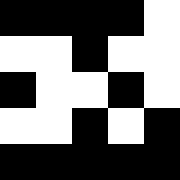[["black", "black", "black", "black", "white"], ["white", "white", "black", "white", "white"], ["black", "white", "white", "black", "white"], ["white", "white", "black", "white", "black"], ["black", "black", "black", "black", "black"]]